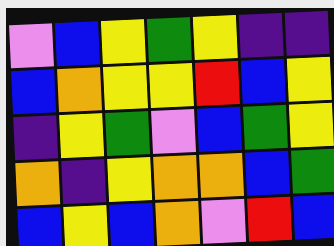[["violet", "blue", "yellow", "green", "yellow", "indigo", "indigo"], ["blue", "orange", "yellow", "yellow", "red", "blue", "yellow"], ["indigo", "yellow", "green", "violet", "blue", "green", "yellow"], ["orange", "indigo", "yellow", "orange", "orange", "blue", "green"], ["blue", "yellow", "blue", "orange", "violet", "red", "blue"]]